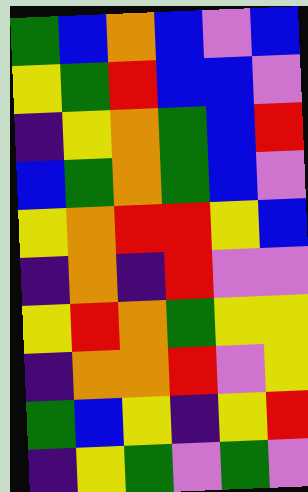[["green", "blue", "orange", "blue", "violet", "blue"], ["yellow", "green", "red", "blue", "blue", "violet"], ["indigo", "yellow", "orange", "green", "blue", "red"], ["blue", "green", "orange", "green", "blue", "violet"], ["yellow", "orange", "red", "red", "yellow", "blue"], ["indigo", "orange", "indigo", "red", "violet", "violet"], ["yellow", "red", "orange", "green", "yellow", "yellow"], ["indigo", "orange", "orange", "red", "violet", "yellow"], ["green", "blue", "yellow", "indigo", "yellow", "red"], ["indigo", "yellow", "green", "violet", "green", "violet"]]